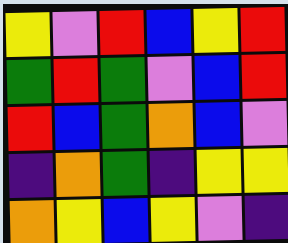[["yellow", "violet", "red", "blue", "yellow", "red"], ["green", "red", "green", "violet", "blue", "red"], ["red", "blue", "green", "orange", "blue", "violet"], ["indigo", "orange", "green", "indigo", "yellow", "yellow"], ["orange", "yellow", "blue", "yellow", "violet", "indigo"]]